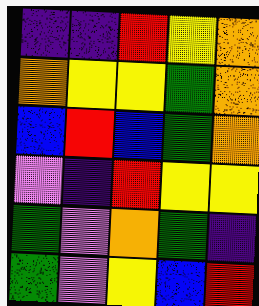[["indigo", "indigo", "red", "yellow", "orange"], ["orange", "yellow", "yellow", "green", "orange"], ["blue", "red", "blue", "green", "orange"], ["violet", "indigo", "red", "yellow", "yellow"], ["green", "violet", "orange", "green", "indigo"], ["green", "violet", "yellow", "blue", "red"]]